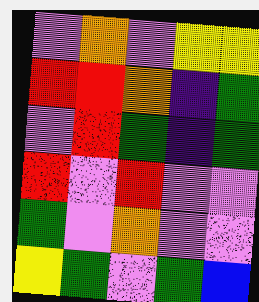[["violet", "orange", "violet", "yellow", "yellow"], ["red", "red", "orange", "indigo", "green"], ["violet", "red", "green", "indigo", "green"], ["red", "violet", "red", "violet", "violet"], ["green", "violet", "orange", "violet", "violet"], ["yellow", "green", "violet", "green", "blue"]]